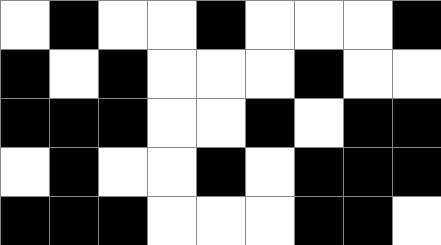[["white", "black", "white", "white", "black", "white", "white", "white", "black"], ["black", "white", "black", "white", "white", "white", "black", "white", "white"], ["black", "black", "black", "white", "white", "black", "white", "black", "black"], ["white", "black", "white", "white", "black", "white", "black", "black", "black"], ["black", "black", "black", "white", "white", "white", "black", "black", "white"]]